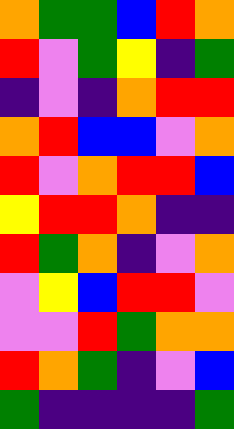[["orange", "green", "green", "blue", "red", "orange"], ["red", "violet", "green", "yellow", "indigo", "green"], ["indigo", "violet", "indigo", "orange", "red", "red"], ["orange", "red", "blue", "blue", "violet", "orange"], ["red", "violet", "orange", "red", "red", "blue"], ["yellow", "red", "red", "orange", "indigo", "indigo"], ["red", "green", "orange", "indigo", "violet", "orange"], ["violet", "yellow", "blue", "red", "red", "violet"], ["violet", "violet", "red", "green", "orange", "orange"], ["red", "orange", "green", "indigo", "violet", "blue"], ["green", "indigo", "indigo", "indigo", "indigo", "green"]]